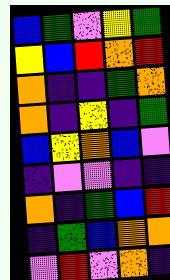[["blue", "green", "violet", "yellow", "green"], ["yellow", "blue", "red", "orange", "red"], ["orange", "indigo", "indigo", "green", "orange"], ["orange", "indigo", "yellow", "indigo", "green"], ["blue", "yellow", "orange", "blue", "violet"], ["indigo", "violet", "violet", "indigo", "indigo"], ["orange", "indigo", "green", "blue", "red"], ["indigo", "green", "blue", "orange", "orange"], ["violet", "red", "violet", "orange", "indigo"]]